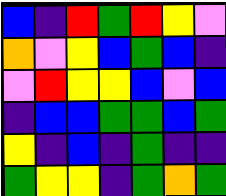[["blue", "indigo", "red", "green", "red", "yellow", "violet"], ["orange", "violet", "yellow", "blue", "green", "blue", "indigo"], ["violet", "red", "yellow", "yellow", "blue", "violet", "blue"], ["indigo", "blue", "blue", "green", "green", "blue", "green"], ["yellow", "indigo", "blue", "indigo", "green", "indigo", "indigo"], ["green", "yellow", "yellow", "indigo", "green", "orange", "green"]]